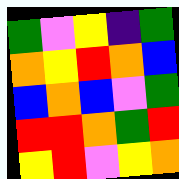[["green", "violet", "yellow", "indigo", "green"], ["orange", "yellow", "red", "orange", "blue"], ["blue", "orange", "blue", "violet", "green"], ["red", "red", "orange", "green", "red"], ["yellow", "red", "violet", "yellow", "orange"]]